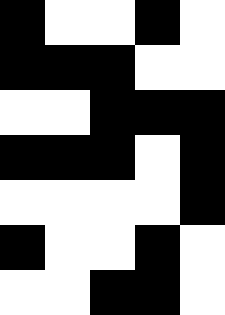[["black", "white", "white", "black", "white"], ["black", "black", "black", "white", "white"], ["white", "white", "black", "black", "black"], ["black", "black", "black", "white", "black"], ["white", "white", "white", "white", "black"], ["black", "white", "white", "black", "white"], ["white", "white", "black", "black", "white"]]